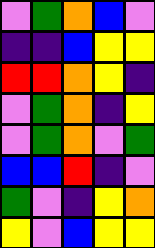[["violet", "green", "orange", "blue", "violet"], ["indigo", "indigo", "blue", "yellow", "yellow"], ["red", "red", "orange", "yellow", "indigo"], ["violet", "green", "orange", "indigo", "yellow"], ["violet", "green", "orange", "violet", "green"], ["blue", "blue", "red", "indigo", "violet"], ["green", "violet", "indigo", "yellow", "orange"], ["yellow", "violet", "blue", "yellow", "yellow"]]